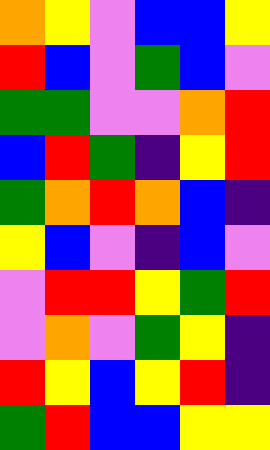[["orange", "yellow", "violet", "blue", "blue", "yellow"], ["red", "blue", "violet", "green", "blue", "violet"], ["green", "green", "violet", "violet", "orange", "red"], ["blue", "red", "green", "indigo", "yellow", "red"], ["green", "orange", "red", "orange", "blue", "indigo"], ["yellow", "blue", "violet", "indigo", "blue", "violet"], ["violet", "red", "red", "yellow", "green", "red"], ["violet", "orange", "violet", "green", "yellow", "indigo"], ["red", "yellow", "blue", "yellow", "red", "indigo"], ["green", "red", "blue", "blue", "yellow", "yellow"]]